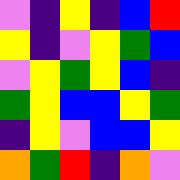[["violet", "indigo", "yellow", "indigo", "blue", "red"], ["yellow", "indigo", "violet", "yellow", "green", "blue"], ["violet", "yellow", "green", "yellow", "blue", "indigo"], ["green", "yellow", "blue", "blue", "yellow", "green"], ["indigo", "yellow", "violet", "blue", "blue", "yellow"], ["orange", "green", "red", "indigo", "orange", "violet"]]